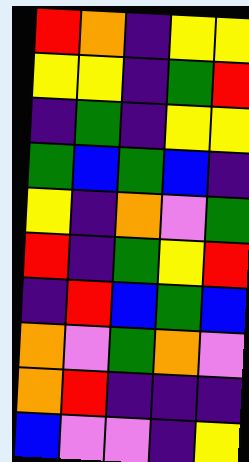[["red", "orange", "indigo", "yellow", "yellow"], ["yellow", "yellow", "indigo", "green", "red"], ["indigo", "green", "indigo", "yellow", "yellow"], ["green", "blue", "green", "blue", "indigo"], ["yellow", "indigo", "orange", "violet", "green"], ["red", "indigo", "green", "yellow", "red"], ["indigo", "red", "blue", "green", "blue"], ["orange", "violet", "green", "orange", "violet"], ["orange", "red", "indigo", "indigo", "indigo"], ["blue", "violet", "violet", "indigo", "yellow"]]